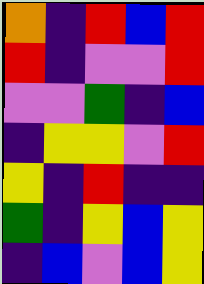[["orange", "indigo", "red", "blue", "red"], ["red", "indigo", "violet", "violet", "red"], ["violet", "violet", "green", "indigo", "blue"], ["indigo", "yellow", "yellow", "violet", "red"], ["yellow", "indigo", "red", "indigo", "indigo"], ["green", "indigo", "yellow", "blue", "yellow"], ["indigo", "blue", "violet", "blue", "yellow"]]